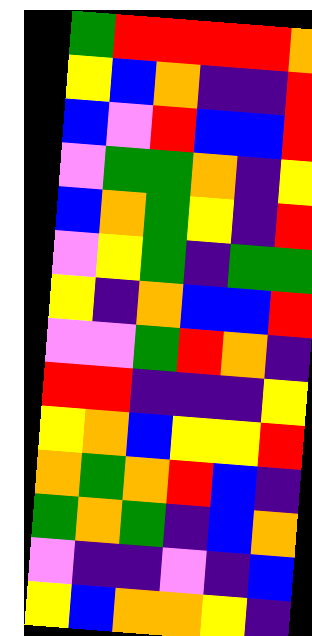[["green", "red", "red", "red", "red", "orange"], ["yellow", "blue", "orange", "indigo", "indigo", "red"], ["blue", "violet", "red", "blue", "blue", "red"], ["violet", "green", "green", "orange", "indigo", "yellow"], ["blue", "orange", "green", "yellow", "indigo", "red"], ["violet", "yellow", "green", "indigo", "green", "green"], ["yellow", "indigo", "orange", "blue", "blue", "red"], ["violet", "violet", "green", "red", "orange", "indigo"], ["red", "red", "indigo", "indigo", "indigo", "yellow"], ["yellow", "orange", "blue", "yellow", "yellow", "red"], ["orange", "green", "orange", "red", "blue", "indigo"], ["green", "orange", "green", "indigo", "blue", "orange"], ["violet", "indigo", "indigo", "violet", "indigo", "blue"], ["yellow", "blue", "orange", "orange", "yellow", "indigo"]]